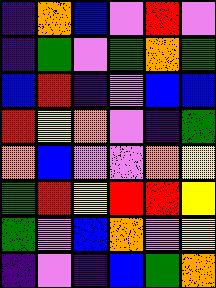[["indigo", "orange", "blue", "violet", "red", "violet"], ["indigo", "green", "violet", "green", "orange", "green"], ["blue", "red", "indigo", "violet", "blue", "blue"], ["red", "yellow", "orange", "violet", "indigo", "green"], ["orange", "blue", "violet", "violet", "orange", "yellow"], ["green", "red", "yellow", "red", "red", "yellow"], ["green", "violet", "blue", "orange", "violet", "yellow"], ["indigo", "violet", "indigo", "blue", "green", "orange"]]